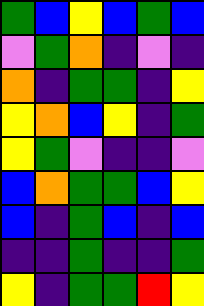[["green", "blue", "yellow", "blue", "green", "blue"], ["violet", "green", "orange", "indigo", "violet", "indigo"], ["orange", "indigo", "green", "green", "indigo", "yellow"], ["yellow", "orange", "blue", "yellow", "indigo", "green"], ["yellow", "green", "violet", "indigo", "indigo", "violet"], ["blue", "orange", "green", "green", "blue", "yellow"], ["blue", "indigo", "green", "blue", "indigo", "blue"], ["indigo", "indigo", "green", "indigo", "indigo", "green"], ["yellow", "indigo", "green", "green", "red", "yellow"]]